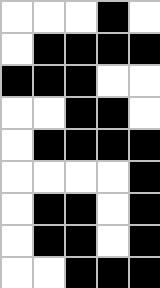[["white", "white", "white", "black", "white"], ["white", "black", "black", "black", "black"], ["black", "black", "black", "white", "white"], ["white", "white", "black", "black", "white"], ["white", "black", "black", "black", "black"], ["white", "white", "white", "white", "black"], ["white", "black", "black", "white", "black"], ["white", "black", "black", "white", "black"], ["white", "white", "black", "black", "black"]]